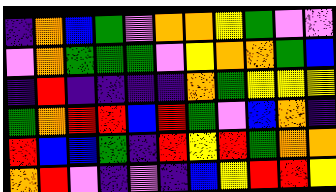[["indigo", "orange", "blue", "green", "violet", "orange", "orange", "yellow", "green", "violet", "violet"], ["violet", "orange", "green", "green", "green", "violet", "yellow", "orange", "orange", "green", "blue"], ["indigo", "red", "indigo", "indigo", "indigo", "indigo", "orange", "green", "yellow", "yellow", "yellow"], ["green", "orange", "red", "red", "blue", "red", "green", "violet", "blue", "orange", "indigo"], ["red", "blue", "blue", "green", "indigo", "red", "yellow", "red", "green", "orange", "orange"], ["orange", "red", "violet", "indigo", "violet", "indigo", "blue", "yellow", "red", "red", "yellow"]]